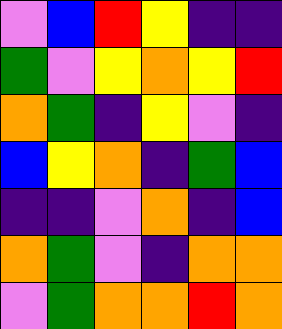[["violet", "blue", "red", "yellow", "indigo", "indigo"], ["green", "violet", "yellow", "orange", "yellow", "red"], ["orange", "green", "indigo", "yellow", "violet", "indigo"], ["blue", "yellow", "orange", "indigo", "green", "blue"], ["indigo", "indigo", "violet", "orange", "indigo", "blue"], ["orange", "green", "violet", "indigo", "orange", "orange"], ["violet", "green", "orange", "orange", "red", "orange"]]